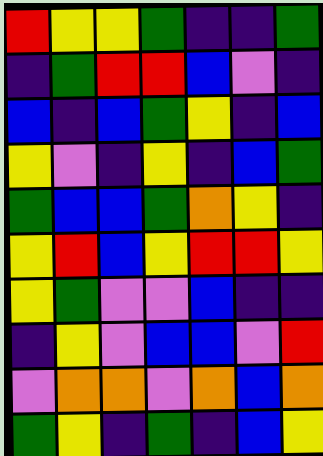[["red", "yellow", "yellow", "green", "indigo", "indigo", "green"], ["indigo", "green", "red", "red", "blue", "violet", "indigo"], ["blue", "indigo", "blue", "green", "yellow", "indigo", "blue"], ["yellow", "violet", "indigo", "yellow", "indigo", "blue", "green"], ["green", "blue", "blue", "green", "orange", "yellow", "indigo"], ["yellow", "red", "blue", "yellow", "red", "red", "yellow"], ["yellow", "green", "violet", "violet", "blue", "indigo", "indigo"], ["indigo", "yellow", "violet", "blue", "blue", "violet", "red"], ["violet", "orange", "orange", "violet", "orange", "blue", "orange"], ["green", "yellow", "indigo", "green", "indigo", "blue", "yellow"]]